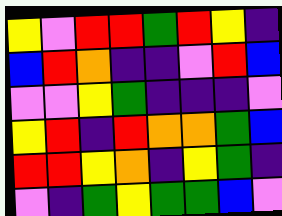[["yellow", "violet", "red", "red", "green", "red", "yellow", "indigo"], ["blue", "red", "orange", "indigo", "indigo", "violet", "red", "blue"], ["violet", "violet", "yellow", "green", "indigo", "indigo", "indigo", "violet"], ["yellow", "red", "indigo", "red", "orange", "orange", "green", "blue"], ["red", "red", "yellow", "orange", "indigo", "yellow", "green", "indigo"], ["violet", "indigo", "green", "yellow", "green", "green", "blue", "violet"]]